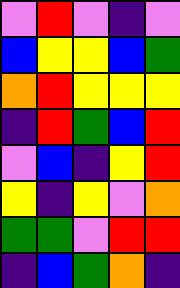[["violet", "red", "violet", "indigo", "violet"], ["blue", "yellow", "yellow", "blue", "green"], ["orange", "red", "yellow", "yellow", "yellow"], ["indigo", "red", "green", "blue", "red"], ["violet", "blue", "indigo", "yellow", "red"], ["yellow", "indigo", "yellow", "violet", "orange"], ["green", "green", "violet", "red", "red"], ["indigo", "blue", "green", "orange", "indigo"]]